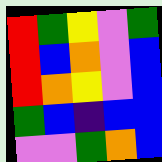[["red", "green", "yellow", "violet", "green"], ["red", "blue", "orange", "violet", "blue"], ["red", "orange", "yellow", "violet", "blue"], ["green", "blue", "indigo", "blue", "blue"], ["violet", "violet", "green", "orange", "blue"]]